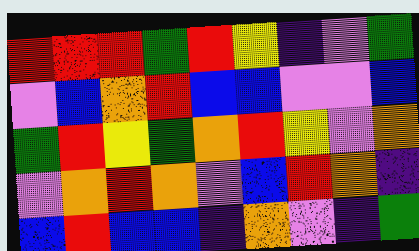[["red", "red", "red", "green", "red", "yellow", "indigo", "violet", "green"], ["violet", "blue", "orange", "red", "blue", "blue", "violet", "violet", "blue"], ["green", "red", "yellow", "green", "orange", "red", "yellow", "violet", "orange"], ["violet", "orange", "red", "orange", "violet", "blue", "red", "orange", "indigo"], ["blue", "red", "blue", "blue", "indigo", "orange", "violet", "indigo", "green"]]